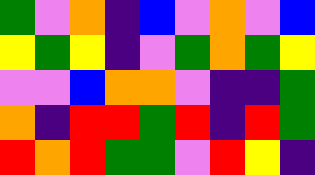[["green", "violet", "orange", "indigo", "blue", "violet", "orange", "violet", "blue"], ["yellow", "green", "yellow", "indigo", "violet", "green", "orange", "green", "yellow"], ["violet", "violet", "blue", "orange", "orange", "violet", "indigo", "indigo", "green"], ["orange", "indigo", "red", "red", "green", "red", "indigo", "red", "green"], ["red", "orange", "red", "green", "green", "violet", "red", "yellow", "indigo"]]